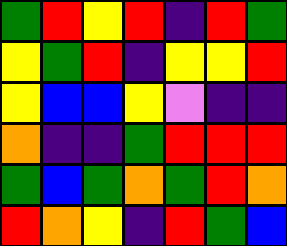[["green", "red", "yellow", "red", "indigo", "red", "green"], ["yellow", "green", "red", "indigo", "yellow", "yellow", "red"], ["yellow", "blue", "blue", "yellow", "violet", "indigo", "indigo"], ["orange", "indigo", "indigo", "green", "red", "red", "red"], ["green", "blue", "green", "orange", "green", "red", "orange"], ["red", "orange", "yellow", "indigo", "red", "green", "blue"]]